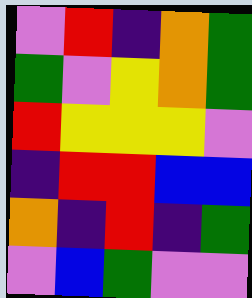[["violet", "red", "indigo", "orange", "green"], ["green", "violet", "yellow", "orange", "green"], ["red", "yellow", "yellow", "yellow", "violet"], ["indigo", "red", "red", "blue", "blue"], ["orange", "indigo", "red", "indigo", "green"], ["violet", "blue", "green", "violet", "violet"]]